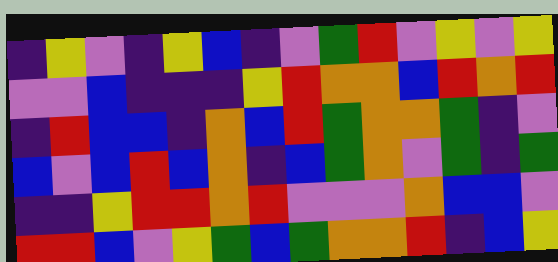[["indigo", "yellow", "violet", "indigo", "yellow", "blue", "indigo", "violet", "green", "red", "violet", "yellow", "violet", "yellow"], ["violet", "violet", "blue", "indigo", "indigo", "indigo", "yellow", "red", "orange", "orange", "blue", "red", "orange", "red"], ["indigo", "red", "blue", "blue", "indigo", "orange", "blue", "red", "green", "orange", "orange", "green", "indigo", "violet"], ["blue", "violet", "blue", "red", "blue", "orange", "indigo", "blue", "green", "orange", "violet", "green", "indigo", "green"], ["indigo", "indigo", "yellow", "red", "red", "orange", "red", "violet", "violet", "violet", "orange", "blue", "blue", "violet"], ["red", "red", "blue", "violet", "yellow", "green", "blue", "green", "orange", "orange", "red", "indigo", "blue", "yellow"]]